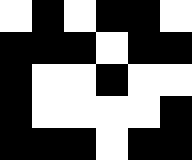[["white", "black", "white", "black", "black", "white"], ["black", "black", "black", "white", "black", "black"], ["black", "white", "white", "black", "white", "white"], ["black", "white", "white", "white", "white", "black"], ["black", "black", "black", "white", "black", "black"]]